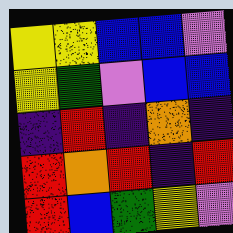[["yellow", "yellow", "blue", "blue", "violet"], ["yellow", "green", "violet", "blue", "blue"], ["indigo", "red", "indigo", "orange", "indigo"], ["red", "orange", "red", "indigo", "red"], ["red", "blue", "green", "yellow", "violet"]]